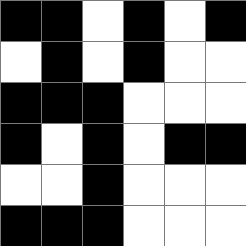[["black", "black", "white", "black", "white", "black"], ["white", "black", "white", "black", "white", "white"], ["black", "black", "black", "white", "white", "white"], ["black", "white", "black", "white", "black", "black"], ["white", "white", "black", "white", "white", "white"], ["black", "black", "black", "white", "white", "white"]]